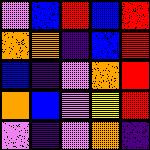[["violet", "blue", "red", "blue", "red"], ["orange", "orange", "indigo", "blue", "red"], ["blue", "indigo", "violet", "orange", "red"], ["orange", "blue", "violet", "yellow", "red"], ["violet", "indigo", "violet", "orange", "indigo"]]